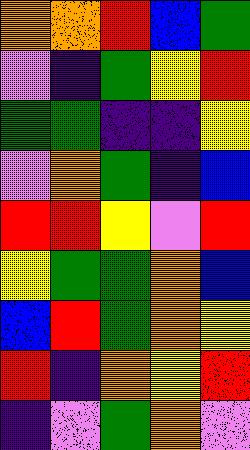[["orange", "orange", "red", "blue", "green"], ["violet", "indigo", "green", "yellow", "red"], ["green", "green", "indigo", "indigo", "yellow"], ["violet", "orange", "green", "indigo", "blue"], ["red", "red", "yellow", "violet", "red"], ["yellow", "green", "green", "orange", "blue"], ["blue", "red", "green", "orange", "yellow"], ["red", "indigo", "orange", "yellow", "red"], ["indigo", "violet", "green", "orange", "violet"]]